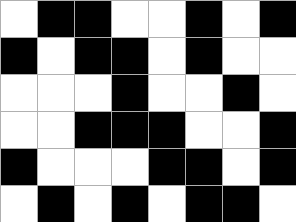[["white", "black", "black", "white", "white", "black", "white", "black"], ["black", "white", "black", "black", "white", "black", "white", "white"], ["white", "white", "white", "black", "white", "white", "black", "white"], ["white", "white", "black", "black", "black", "white", "white", "black"], ["black", "white", "white", "white", "black", "black", "white", "black"], ["white", "black", "white", "black", "white", "black", "black", "white"]]